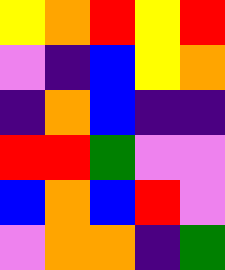[["yellow", "orange", "red", "yellow", "red"], ["violet", "indigo", "blue", "yellow", "orange"], ["indigo", "orange", "blue", "indigo", "indigo"], ["red", "red", "green", "violet", "violet"], ["blue", "orange", "blue", "red", "violet"], ["violet", "orange", "orange", "indigo", "green"]]